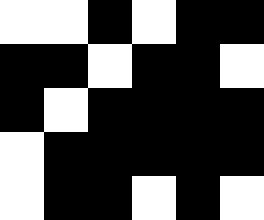[["white", "white", "black", "white", "black", "black"], ["black", "black", "white", "black", "black", "white"], ["black", "white", "black", "black", "black", "black"], ["white", "black", "black", "black", "black", "black"], ["white", "black", "black", "white", "black", "white"]]